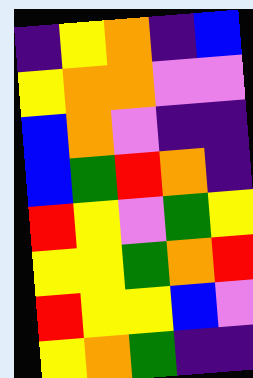[["indigo", "yellow", "orange", "indigo", "blue"], ["yellow", "orange", "orange", "violet", "violet"], ["blue", "orange", "violet", "indigo", "indigo"], ["blue", "green", "red", "orange", "indigo"], ["red", "yellow", "violet", "green", "yellow"], ["yellow", "yellow", "green", "orange", "red"], ["red", "yellow", "yellow", "blue", "violet"], ["yellow", "orange", "green", "indigo", "indigo"]]